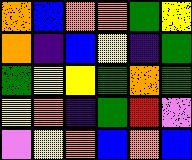[["orange", "blue", "orange", "orange", "green", "yellow"], ["orange", "indigo", "blue", "yellow", "indigo", "green"], ["green", "yellow", "yellow", "green", "orange", "green"], ["yellow", "orange", "indigo", "green", "red", "violet"], ["violet", "yellow", "orange", "blue", "orange", "blue"]]